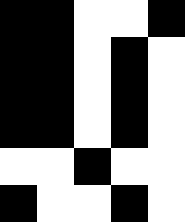[["black", "black", "white", "white", "black"], ["black", "black", "white", "black", "white"], ["black", "black", "white", "black", "white"], ["black", "black", "white", "black", "white"], ["white", "white", "black", "white", "white"], ["black", "white", "white", "black", "white"]]